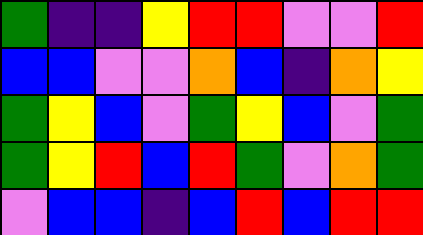[["green", "indigo", "indigo", "yellow", "red", "red", "violet", "violet", "red"], ["blue", "blue", "violet", "violet", "orange", "blue", "indigo", "orange", "yellow"], ["green", "yellow", "blue", "violet", "green", "yellow", "blue", "violet", "green"], ["green", "yellow", "red", "blue", "red", "green", "violet", "orange", "green"], ["violet", "blue", "blue", "indigo", "blue", "red", "blue", "red", "red"]]